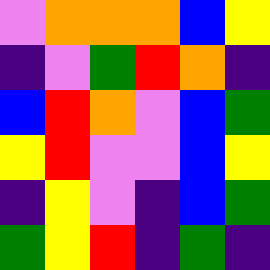[["violet", "orange", "orange", "orange", "blue", "yellow"], ["indigo", "violet", "green", "red", "orange", "indigo"], ["blue", "red", "orange", "violet", "blue", "green"], ["yellow", "red", "violet", "violet", "blue", "yellow"], ["indigo", "yellow", "violet", "indigo", "blue", "green"], ["green", "yellow", "red", "indigo", "green", "indigo"]]